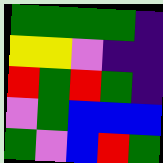[["green", "green", "green", "green", "indigo"], ["yellow", "yellow", "violet", "indigo", "indigo"], ["red", "green", "red", "green", "indigo"], ["violet", "green", "blue", "blue", "blue"], ["green", "violet", "blue", "red", "green"]]